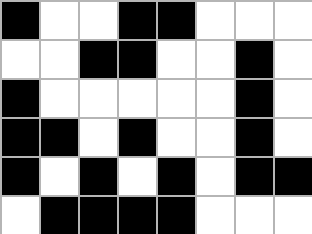[["black", "white", "white", "black", "black", "white", "white", "white"], ["white", "white", "black", "black", "white", "white", "black", "white"], ["black", "white", "white", "white", "white", "white", "black", "white"], ["black", "black", "white", "black", "white", "white", "black", "white"], ["black", "white", "black", "white", "black", "white", "black", "black"], ["white", "black", "black", "black", "black", "white", "white", "white"]]